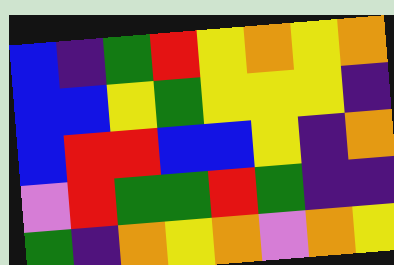[["blue", "indigo", "green", "red", "yellow", "orange", "yellow", "orange"], ["blue", "blue", "yellow", "green", "yellow", "yellow", "yellow", "indigo"], ["blue", "red", "red", "blue", "blue", "yellow", "indigo", "orange"], ["violet", "red", "green", "green", "red", "green", "indigo", "indigo"], ["green", "indigo", "orange", "yellow", "orange", "violet", "orange", "yellow"]]